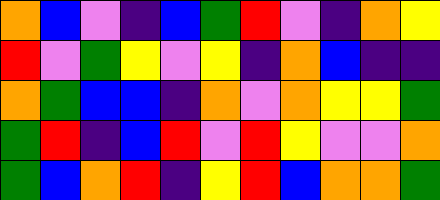[["orange", "blue", "violet", "indigo", "blue", "green", "red", "violet", "indigo", "orange", "yellow"], ["red", "violet", "green", "yellow", "violet", "yellow", "indigo", "orange", "blue", "indigo", "indigo"], ["orange", "green", "blue", "blue", "indigo", "orange", "violet", "orange", "yellow", "yellow", "green"], ["green", "red", "indigo", "blue", "red", "violet", "red", "yellow", "violet", "violet", "orange"], ["green", "blue", "orange", "red", "indigo", "yellow", "red", "blue", "orange", "orange", "green"]]